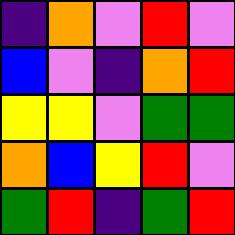[["indigo", "orange", "violet", "red", "violet"], ["blue", "violet", "indigo", "orange", "red"], ["yellow", "yellow", "violet", "green", "green"], ["orange", "blue", "yellow", "red", "violet"], ["green", "red", "indigo", "green", "red"]]